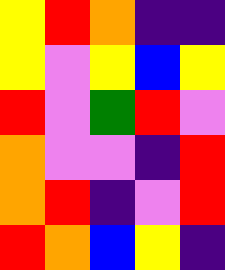[["yellow", "red", "orange", "indigo", "indigo"], ["yellow", "violet", "yellow", "blue", "yellow"], ["red", "violet", "green", "red", "violet"], ["orange", "violet", "violet", "indigo", "red"], ["orange", "red", "indigo", "violet", "red"], ["red", "orange", "blue", "yellow", "indigo"]]